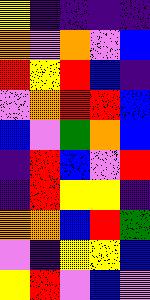[["yellow", "indigo", "indigo", "indigo", "indigo"], ["orange", "violet", "orange", "violet", "blue"], ["red", "yellow", "red", "blue", "indigo"], ["violet", "orange", "red", "red", "blue"], ["blue", "violet", "green", "orange", "blue"], ["indigo", "red", "blue", "violet", "red"], ["indigo", "red", "yellow", "yellow", "indigo"], ["orange", "orange", "blue", "red", "green"], ["violet", "indigo", "yellow", "yellow", "blue"], ["yellow", "red", "violet", "blue", "violet"]]